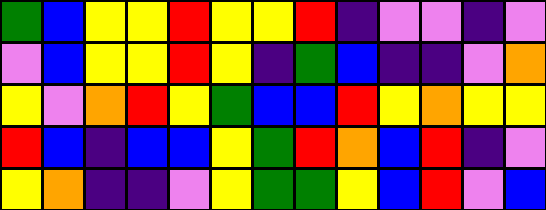[["green", "blue", "yellow", "yellow", "red", "yellow", "yellow", "red", "indigo", "violet", "violet", "indigo", "violet"], ["violet", "blue", "yellow", "yellow", "red", "yellow", "indigo", "green", "blue", "indigo", "indigo", "violet", "orange"], ["yellow", "violet", "orange", "red", "yellow", "green", "blue", "blue", "red", "yellow", "orange", "yellow", "yellow"], ["red", "blue", "indigo", "blue", "blue", "yellow", "green", "red", "orange", "blue", "red", "indigo", "violet"], ["yellow", "orange", "indigo", "indigo", "violet", "yellow", "green", "green", "yellow", "blue", "red", "violet", "blue"]]